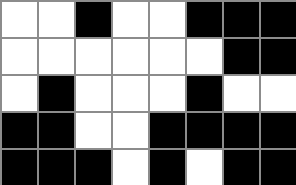[["white", "white", "black", "white", "white", "black", "black", "black"], ["white", "white", "white", "white", "white", "white", "black", "black"], ["white", "black", "white", "white", "white", "black", "white", "white"], ["black", "black", "white", "white", "black", "black", "black", "black"], ["black", "black", "black", "white", "black", "white", "black", "black"]]